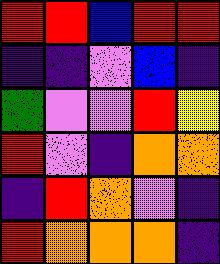[["red", "red", "blue", "red", "red"], ["indigo", "indigo", "violet", "blue", "indigo"], ["green", "violet", "violet", "red", "yellow"], ["red", "violet", "indigo", "orange", "orange"], ["indigo", "red", "orange", "violet", "indigo"], ["red", "orange", "orange", "orange", "indigo"]]